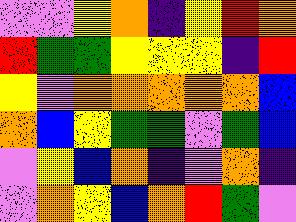[["violet", "violet", "yellow", "orange", "indigo", "yellow", "red", "orange"], ["red", "green", "green", "yellow", "yellow", "yellow", "indigo", "red"], ["yellow", "violet", "orange", "orange", "orange", "orange", "orange", "blue"], ["orange", "blue", "yellow", "green", "green", "violet", "green", "blue"], ["violet", "yellow", "blue", "orange", "indigo", "violet", "orange", "indigo"], ["violet", "orange", "yellow", "blue", "orange", "red", "green", "violet"]]